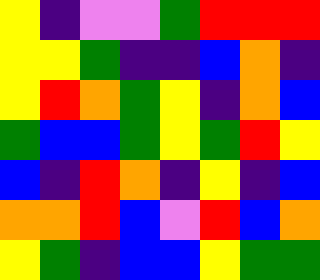[["yellow", "indigo", "violet", "violet", "green", "red", "red", "red"], ["yellow", "yellow", "green", "indigo", "indigo", "blue", "orange", "indigo"], ["yellow", "red", "orange", "green", "yellow", "indigo", "orange", "blue"], ["green", "blue", "blue", "green", "yellow", "green", "red", "yellow"], ["blue", "indigo", "red", "orange", "indigo", "yellow", "indigo", "blue"], ["orange", "orange", "red", "blue", "violet", "red", "blue", "orange"], ["yellow", "green", "indigo", "blue", "blue", "yellow", "green", "green"]]